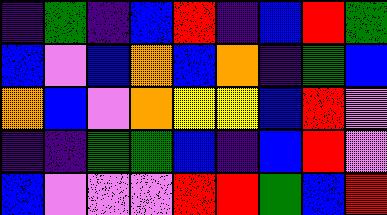[["indigo", "green", "indigo", "blue", "red", "indigo", "blue", "red", "green"], ["blue", "violet", "blue", "orange", "blue", "orange", "indigo", "green", "blue"], ["orange", "blue", "violet", "orange", "yellow", "yellow", "blue", "red", "violet"], ["indigo", "indigo", "green", "green", "blue", "indigo", "blue", "red", "violet"], ["blue", "violet", "violet", "violet", "red", "red", "green", "blue", "red"]]